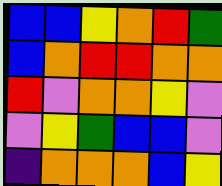[["blue", "blue", "yellow", "orange", "red", "green"], ["blue", "orange", "red", "red", "orange", "orange"], ["red", "violet", "orange", "orange", "yellow", "violet"], ["violet", "yellow", "green", "blue", "blue", "violet"], ["indigo", "orange", "orange", "orange", "blue", "yellow"]]